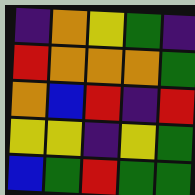[["indigo", "orange", "yellow", "green", "indigo"], ["red", "orange", "orange", "orange", "green"], ["orange", "blue", "red", "indigo", "red"], ["yellow", "yellow", "indigo", "yellow", "green"], ["blue", "green", "red", "green", "green"]]